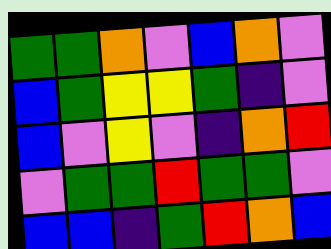[["green", "green", "orange", "violet", "blue", "orange", "violet"], ["blue", "green", "yellow", "yellow", "green", "indigo", "violet"], ["blue", "violet", "yellow", "violet", "indigo", "orange", "red"], ["violet", "green", "green", "red", "green", "green", "violet"], ["blue", "blue", "indigo", "green", "red", "orange", "blue"]]